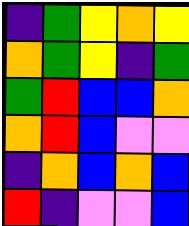[["indigo", "green", "yellow", "orange", "yellow"], ["orange", "green", "yellow", "indigo", "green"], ["green", "red", "blue", "blue", "orange"], ["orange", "red", "blue", "violet", "violet"], ["indigo", "orange", "blue", "orange", "blue"], ["red", "indigo", "violet", "violet", "blue"]]